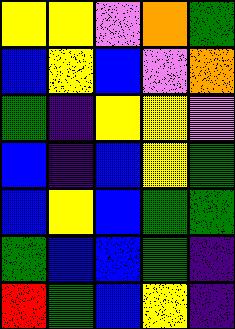[["yellow", "yellow", "violet", "orange", "green"], ["blue", "yellow", "blue", "violet", "orange"], ["green", "indigo", "yellow", "yellow", "violet"], ["blue", "indigo", "blue", "yellow", "green"], ["blue", "yellow", "blue", "green", "green"], ["green", "blue", "blue", "green", "indigo"], ["red", "green", "blue", "yellow", "indigo"]]